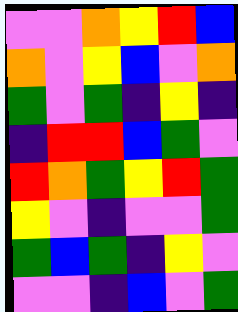[["violet", "violet", "orange", "yellow", "red", "blue"], ["orange", "violet", "yellow", "blue", "violet", "orange"], ["green", "violet", "green", "indigo", "yellow", "indigo"], ["indigo", "red", "red", "blue", "green", "violet"], ["red", "orange", "green", "yellow", "red", "green"], ["yellow", "violet", "indigo", "violet", "violet", "green"], ["green", "blue", "green", "indigo", "yellow", "violet"], ["violet", "violet", "indigo", "blue", "violet", "green"]]